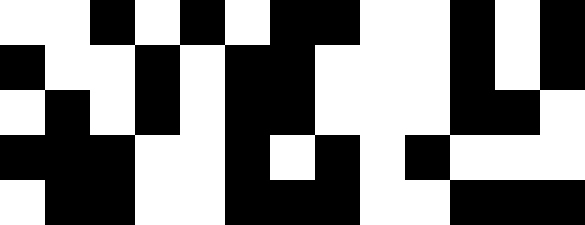[["white", "white", "black", "white", "black", "white", "black", "black", "white", "white", "black", "white", "black"], ["black", "white", "white", "black", "white", "black", "black", "white", "white", "white", "black", "white", "black"], ["white", "black", "white", "black", "white", "black", "black", "white", "white", "white", "black", "black", "white"], ["black", "black", "black", "white", "white", "black", "white", "black", "white", "black", "white", "white", "white"], ["white", "black", "black", "white", "white", "black", "black", "black", "white", "white", "black", "black", "black"]]